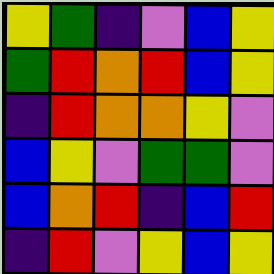[["yellow", "green", "indigo", "violet", "blue", "yellow"], ["green", "red", "orange", "red", "blue", "yellow"], ["indigo", "red", "orange", "orange", "yellow", "violet"], ["blue", "yellow", "violet", "green", "green", "violet"], ["blue", "orange", "red", "indigo", "blue", "red"], ["indigo", "red", "violet", "yellow", "blue", "yellow"]]